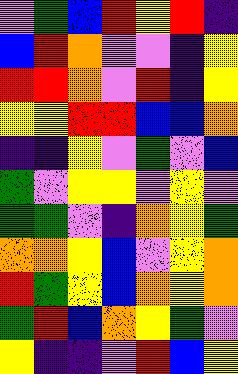[["violet", "green", "blue", "red", "yellow", "red", "indigo"], ["blue", "red", "orange", "violet", "violet", "indigo", "yellow"], ["red", "red", "orange", "violet", "red", "indigo", "yellow"], ["yellow", "yellow", "red", "red", "blue", "blue", "orange"], ["indigo", "indigo", "yellow", "violet", "green", "violet", "blue"], ["green", "violet", "yellow", "yellow", "violet", "yellow", "violet"], ["green", "green", "violet", "indigo", "orange", "yellow", "green"], ["orange", "orange", "yellow", "blue", "violet", "yellow", "orange"], ["red", "green", "yellow", "blue", "orange", "yellow", "orange"], ["green", "red", "blue", "orange", "yellow", "green", "violet"], ["yellow", "indigo", "indigo", "violet", "red", "blue", "yellow"]]